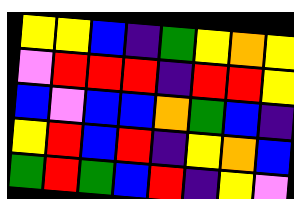[["yellow", "yellow", "blue", "indigo", "green", "yellow", "orange", "yellow"], ["violet", "red", "red", "red", "indigo", "red", "red", "yellow"], ["blue", "violet", "blue", "blue", "orange", "green", "blue", "indigo"], ["yellow", "red", "blue", "red", "indigo", "yellow", "orange", "blue"], ["green", "red", "green", "blue", "red", "indigo", "yellow", "violet"]]